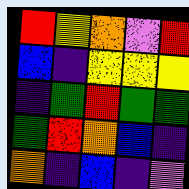[["red", "yellow", "orange", "violet", "red"], ["blue", "indigo", "yellow", "yellow", "yellow"], ["indigo", "green", "red", "green", "green"], ["green", "red", "orange", "blue", "indigo"], ["orange", "indigo", "blue", "indigo", "violet"]]